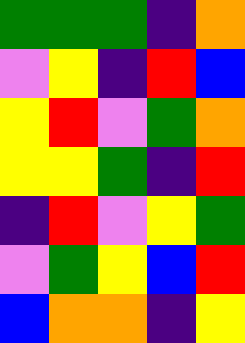[["green", "green", "green", "indigo", "orange"], ["violet", "yellow", "indigo", "red", "blue"], ["yellow", "red", "violet", "green", "orange"], ["yellow", "yellow", "green", "indigo", "red"], ["indigo", "red", "violet", "yellow", "green"], ["violet", "green", "yellow", "blue", "red"], ["blue", "orange", "orange", "indigo", "yellow"]]